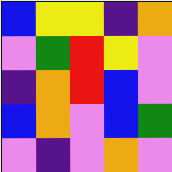[["blue", "yellow", "yellow", "indigo", "orange"], ["violet", "green", "red", "yellow", "violet"], ["indigo", "orange", "red", "blue", "violet"], ["blue", "orange", "violet", "blue", "green"], ["violet", "indigo", "violet", "orange", "violet"]]